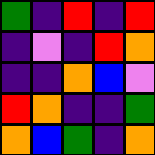[["green", "indigo", "red", "indigo", "red"], ["indigo", "violet", "indigo", "red", "orange"], ["indigo", "indigo", "orange", "blue", "violet"], ["red", "orange", "indigo", "indigo", "green"], ["orange", "blue", "green", "indigo", "orange"]]